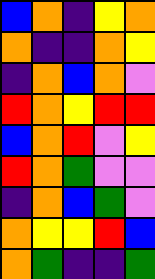[["blue", "orange", "indigo", "yellow", "orange"], ["orange", "indigo", "indigo", "orange", "yellow"], ["indigo", "orange", "blue", "orange", "violet"], ["red", "orange", "yellow", "red", "red"], ["blue", "orange", "red", "violet", "yellow"], ["red", "orange", "green", "violet", "violet"], ["indigo", "orange", "blue", "green", "violet"], ["orange", "yellow", "yellow", "red", "blue"], ["orange", "green", "indigo", "indigo", "green"]]